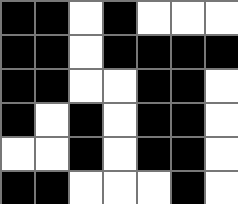[["black", "black", "white", "black", "white", "white", "white"], ["black", "black", "white", "black", "black", "black", "black"], ["black", "black", "white", "white", "black", "black", "white"], ["black", "white", "black", "white", "black", "black", "white"], ["white", "white", "black", "white", "black", "black", "white"], ["black", "black", "white", "white", "white", "black", "white"]]